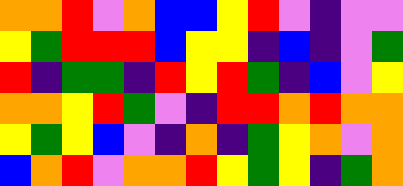[["orange", "orange", "red", "violet", "orange", "blue", "blue", "yellow", "red", "violet", "indigo", "violet", "violet"], ["yellow", "green", "red", "red", "red", "blue", "yellow", "yellow", "indigo", "blue", "indigo", "violet", "green"], ["red", "indigo", "green", "green", "indigo", "red", "yellow", "red", "green", "indigo", "blue", "violet", "yellow"], ["orange", "orange", "yellow", "red", "green", "violet", "indigo", "red", "red", "orange", "red", "orange", "orange"], ["yellow", "green", "yellow", "blue", "violet", "indigo", "orange", "indigo", "green", "yellow", "orange", "violet", "orange"], ["blue", "orange", "red", "violet", "orange", "orange", "red", "yellow", "green", "yellow", "indigo", "green", "orange"]]